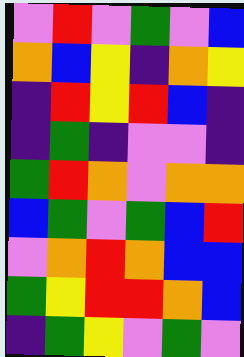[["violet", "red", "violet", "green", "violet", "blue"], ["orange", "blue", "yellow", "indigo", "orange", "yellow"], ["indigo", "red", "yellow", "red", "blue", "indigo"], ["indigo", "green", "indigo", "violet", "violet", "indigo"], ["green", "red", "orange", "violet", "orange", "orange"], ["blue", "green", "violet", "green", "blue", "red"], ["violet", "orange", "red", "orange", "blue", "blue"], ["green", "yellow", "red", "red", "orange", "blue"], ["indigo", "green", "yellow", "violet", "green", "violet"]]